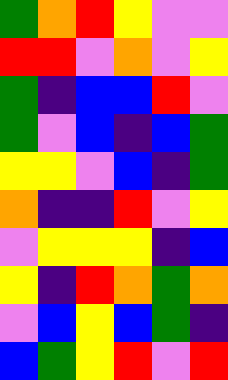[["green", "orange", "red", "yellow", "violet", "violet"], ["red", "red", "violet", "orange", "violet", "yellow"], ["green", "indigo", "blue", "blue", "red", "violet"], ["green", "violet", "blue", "indigo", "blue", "green"], ["yellow", "yellow", "violet", "blue", "indigo", "green"], ["orange", "indigo", "indigo", "red", "violet", "yellow"], ["violet", "yellow", "yellow", "yellow", "indigo", "blue"], ["yellow", "indigo", "red", "orange", "green", "orange"], ["violet", "blue", "yellow", "blue", "green", "indigo"], ["blue", "green", "yellow", "red", "violet", "red"]]